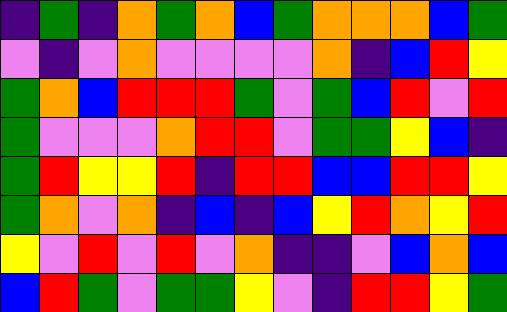[["indigo", "green", "indigo", "orange", "green", "orange", "blue", "green", "orange", "orange", "orange", "blue", "green"], ["violet", "indigo", "violet", "orange", "violet", "violet", "violet", "violet", "orange", "indigo", "blue", "red", "yellow"], ["green", "orange", "blue", "red", "red", "red", "green", "violet", "green", "blue", "red", "violet", "red"], ["green", "violet", "violet", "violet", "orange", "red", "red", "violet", "green", "green", "yellow", "blue", "indigo"], ["green", "red", "yellow", "yellow", "red", "indigo", "red", "red", "blue", "blue", "red", "red", "yellow"], ["green", "orange", "violet", "orange", "indigo", "blue", "indigo", "blue", "yellow", "red", "orange", "yellow", "red"], ["yellow", "violet", "red", "violet", "red", "violet", "orange", "indigo", "indigo", "violet", "blue", "orange", "blue"], ["blue", "red", "green", "violet", "green", "green", "yellow", "violet", "indigo", "red", "red", "yellow", "green"]]